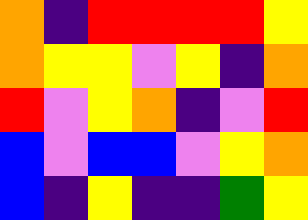[["orange", "indigo", "red", "red", "red", "red", "yellow"], ["orange", "yellow", "yellow", "violet", "yellow", "indigo", "orange"], ["red", "violet", "yellow", "orange", "indigo", "violet", "red"], ["blue", "violet", "blue", "blue", "violet", "yellow", "orange"], ["blue", "indigo", "yellow", "indigo", "indigo", "green", "yellow"]]